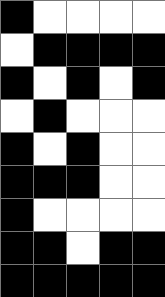[["black", "white", "white", "white", "white"], ["white", "black", "black", "black", "black"], ["black", "white", "black", "white", "black"], ["white", "black", "white", "white", "white"], ["black", "white", "black", "white", "white"], ["black", "black", "black", "white", "white"], ["black", "white", "white", "white", "white"], ["black", "black", "white", "black", "black"], ["black", "black", "black", "black", "black"]]